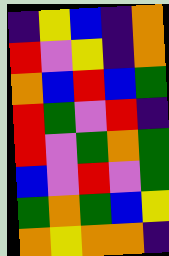[["indigo", "yellow", "blue", "indigo", "orange"], ["red", "violet", "yellow", "indigo", "orange"], ["orange", "blue", "red", "blue", "green"], ["red", "green", "violet", "red", "indigo"], ["red", "violet", "green", "orange", "green"], ["blue", "violet", "red", "violet", "green"], ["green", "orange", "green", "blue", "yellow"], ["orange", "yellow", "orange", "orange", "indigo"]]